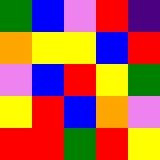[["green", "blue", "violet", "red", "indigo"], ["orange", "yellow", "yellow", "blue", "red"], ["violet", "blue", "red", "yellow", "green"], ["yellow", "red", "blue", "orange", "violet"], ["red", "red", "green", "red", "yellow"]]